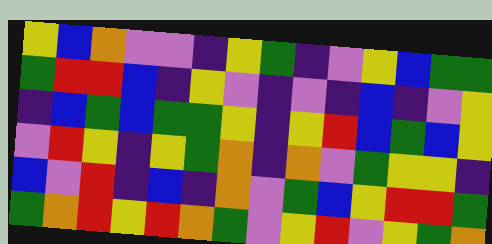[["yellow", "blue", "orange", "violet", "violet", "indigo", "yellow", "green", "indigo", "violet", "yellow", "blue", "green", "green"], ["green", "red", "red", "blue", "indigo", "yellow", "violet", "indigo", "violet", "indigo", "blue", "indigo", "violet", "yellow"], ["indigo", "blue", "green", "blue", "green", "green", "yellow", "indigo", "yellow", "red", "blue", "green", "blue", "yellow"], ["violet", "red", "yellow", "indigo", "yellow", "green", "orange", "indigo", "orange", "violet", "green", "yellow", "yellow", "indigo"], ["blue", "violet", "red", "indigo", "blue", "indigo", "orange", "violet", "green", "blue", "yellow", "red", "red", "green"], ["green", "orange", "red", "yellow", "red", "orange", "green", "violet", "yellow", "red", "violet", "yellow", "green", "orange"]]